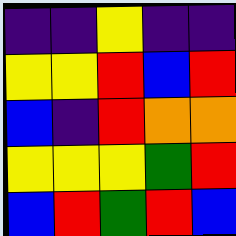[["indigo", "indigo", "yellow", "indigo", "indigo"], ["yellow", "yellow", "red", "blue", "red"], ["blue", "indigo", "red", "orange", "orange"], ["yellow", "yellow", "yellow", "green", "red"], ["blue", "red", "green", "red", "blue"]]